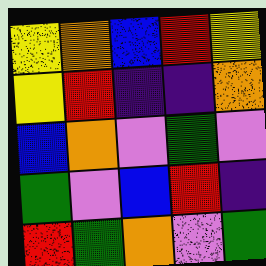[["yellow", "orange", "blue", "red", "yellow"], ["yellow", "red", "indigo", "indigo", "orange"], ["blue", "orange", "violet", "green", "violet"], ["green", "violet", "blue", "red", "indigo"], ["red", "green", "orange", "violet", "green"]]